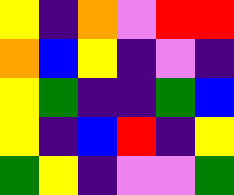[["yellow", "indigo", "orange", "violet", "red", "red"], ["orange", "blue", "yellow", "indigo", "violet", "indigo"], ["yellow", "green", "indigo", "indigo", "green", "blue"], ["yellow", "indigo", "blue", "red", "indigo", "yellow"], ["green", "yellow", "indigo", "violet", "violet", "green"]]